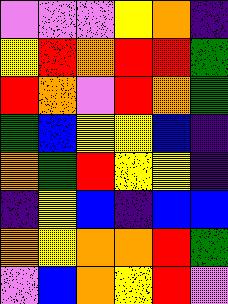[["violet", "violet", "violet", "yellow", "orange", "indigo"], ["yellow", "red", "orange", "red", "red", "green"], ["red", "orange", "violet", "red", "orange", "green"], ["green", "blue", "yellow", "yellow", "blue", "indigo"], ["orange", "green", "red", "yellow", "yellow", "indigo"], ["indigo", "yellow", "blue", "indigo", "blue", "blue"], ["orange", "yellow", "orange", "orange", "red", "green"], ["violet", "blue", "orange", "yellow", "red", "violet"]]